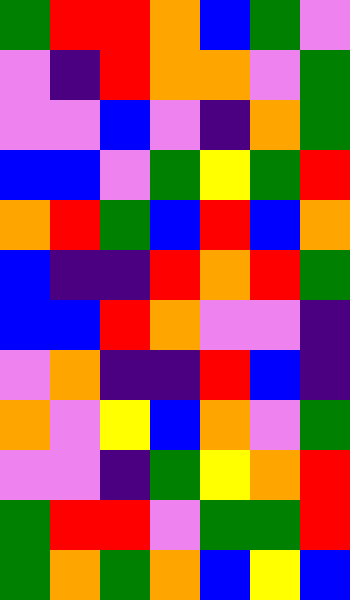[["green", "red", "red", "orange", "blue", "green", "violet"], ["violet", "indigo", "red", "orange", "orange", "violet", "green"], ["violet", "violet", "blue", "violet", "indigo", "orange", "green"], ["blue", "blue", "violet", "green", "yellow", "green", "red"], ["orange", "red", "green", "blue", "red", "blue", "orange"], ["blue", "indigo", "indigo", "red", "orange", "red", "green"], ["blue", "blue", "red", "orange", "violet", "violet", "indigo"], ["violet", "orange", "indigo", "indigo", "red", "blue", "indigo"], ["orange", "violet", "yellow", "blue", "orange", "violet", "green"], ["violet", "violet", "indigo", "green", "yellow", "orange", "red"], ["green", "red", "red", "violet", "green", "green", "red"], ["green", "orange", "green", "orange", "blue", "yellow", "blue"]]